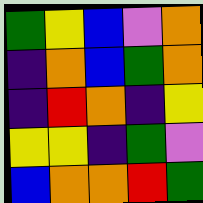[["green", "yellow", "blue", "violet", "orange"], ["indigo", "orange", "blue", "green", "orange"], ["indigo", "red", "orange", "indigo", "yellow"], ["yellow", "yellow", "indigo", "green", "violet"], ["blue", "orange", "orange", "red", "green"]]